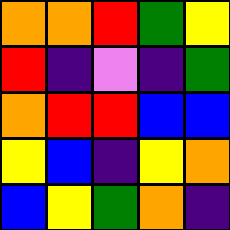[["orange", "orange", "red", "green", "yellow"], ["red", "indigo", "violet", "indigo", "green"], ["orange", "red", "red", "blue", "blue"], ["yellow", "blue", "indigo", "yellow", "orange"], ["blue", "yellow", "green", "orange", "indigo"]]